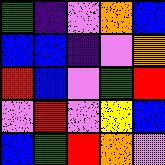[["green", "indigo", "violet", "orange", "blue"], ["blue", "blue", "indigo", "violet", "orange"], ["red", "blue", "violet", "green", "red"], ["violet", "red", "violet", "yellow", "blue"], ["blue", "green", "red", "orange", "violet"]]